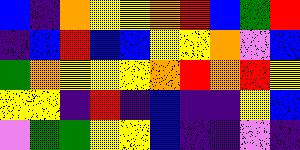[["blue", "indigo", "orange", "yellow", "yellow", "orange", "red", "blue", "green", "red"], ["indigo", "blue", "red", "blue", "blue", "yellow", "yellow", "orange", "violet", "blue"], ["green", "orange", "yellow", "yellow", "yellow", "orange", "red", "orange", "red", "yellow"], ["yellow", "yellow", "indigo", "red", "indigo", "blue", "indigo", "indigo", "yellow", "blue"], ["violet", "green", "green", "yellow", "yellow", "blue", "indigo", "indigo", "violet", "indigo"]]